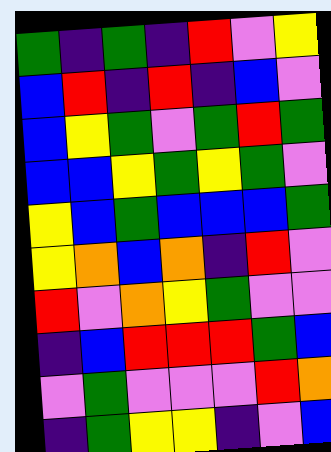[["green", "indigo", "green", "indigo", "red", "violet", "yellow"], ["blue", "red", "indigo", "red", "indigo", "blue", "violet"], ["blue", "yellow", "green", "violet", "green", "red", "green"], ["blue", "blue", "yellow", "green", "yellow", "green", "violet"], ["yellow", "blue", "green", "blue", "blue", "blue", "green"], ["yellow", "orange", "blue", "orange", "indigo", "red", "violet"], ["red", "violet", "orange", "yellow", "green", "violet", "violet"], ["indigo", "blue", "red", "red", "red", "green", "blue"], ["violet", "green", "violet", "violet", "violet", "red", "orange"], ["indigo", "green", "yellow", "yellow", "indigo", "violet", "blue"]]